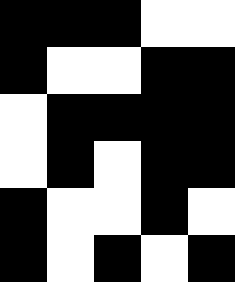[["black", "black", "black", "white", "white"], ["black", "white", "white", "black", "black"], ["white", "black", "black", "black", "black"], ["white", "black", "white", "black", "black"], ["black", "white", "white", "black", "white"], ["black", "white", "black", "white", "black"]]